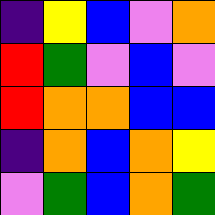[["indigo", "yellow", "blue", "violet", "orange"], ["red", "green", "violet", "blue", "violet"], ["red", "orange", "orange", "blue", "blue"], ["indigo", "orange", "blue", "orange", "yellow"], ["violet", "green", "blue", "orange", "green"]]